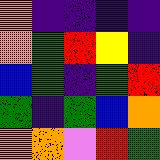[["orange", "indigo", "indigo", "indigo", "indigo"], ["orange", "green", "red", "yellow", "indigo"], ["blue", "green", "indigo", "green", "red"], ["green", "indigo", "green", "blue", "orange"], ["orange", "orange", "violet", "red", "green"]]